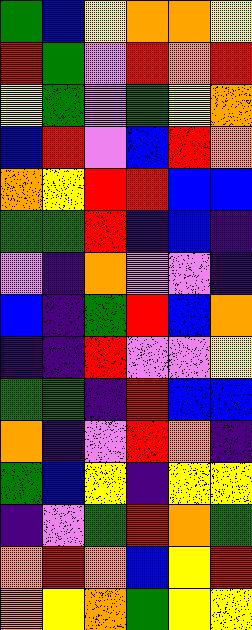[["green", "blue", "yellow", "orange", "orange", "yellow"], ["red", "green", "violet", "red", "orange", "red"], ["yellow", "green", "violet", "green", "yellow", "orange"], ["blue", "red", "violet", "blue", "red", "orange"], ["orange", "yellow", "red", "red", "blue", "blue"], ["green", "green", "red", "indigo", "blue", "indigo"], ["violet", "indigo", "orange", "violet", "violet", "indigo"], ["blue", "indigo", "green", "red", "blue", "orange"], ["indigo", "indigo", "red", "violet", "violet", "yellow"], ["green", "green", "indigo", "red", "blue", "blue"], ["orange", "indigo", "violet", "red", "orange", "indigo"], ["green", "blue", "yellow", "indigo", "yellow", "yellow"], ["indigo", "violet", "green", "red", "orange", "green"], ["orange", "red", "orange", "blue", "yellow", "red"], ["orange", "yellow", "orange", "green", "yellow", "yellow"]]